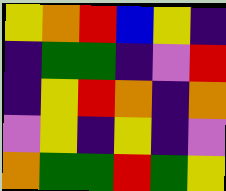[["yellow", "orange", "red", "blue", "yellow", "indigo"], ["indigo", "green", "green", "indigo", "violet", "red"], ["indigo", "yellow", "red", "orange", "indigo", "orange"], ["violet", "yellow", "indigo", "yellow", "indigo", "violet"], ["orange", "green", "green", "red", "green", "yellow"]]